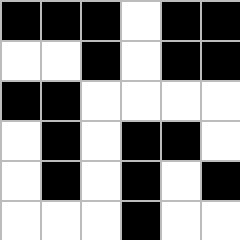[["black", "black", "black", "white", "black", "black"], ["white", "white", "black", "white", "black", "black"], ["black", "black", "white", "white", "white", "white"], ["white", "black", "white", "black", "black", "white"], ["white", "black", "white", "black", "white", "black"], ["white", "white", "white", "black", "white", "white"]]